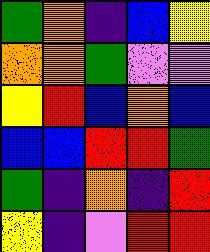[["green", "orange", "indigo", "blue", "yellow"], ["orange", "orange", "green", "violet", "violet"], ["yellow", "red", "blue", "orange", "blue"], ["blue", "blue", "red", "red", "green"], ["green", "indigo", "orange", "indigo", "red"], ["yellow", "indigo", "violet", "red", "red"]]